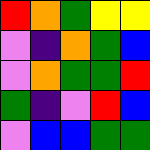[["red", "orange", "green", "yellow", "yellow"], ["violet", "indigo", "orange", "green", "blue"], ["violet", "orange", "green", "green", "red"], ["green", "indigo", "violet", "red", "blue"], ["violet", "blue", "blue", "green", "green"]]